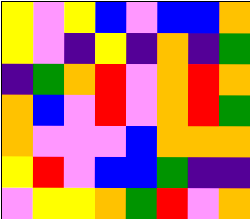[["yellow", "violet", "yellow", "blue", "violet", "blue", "blue", "orange"], ["yellow", "violet", "indigo", "yellow", "indigo", "orange", "indigo", "green"], ["indigo", "green", "orange", "red", "violet", "orange", "red", "orange"], ["orange", "blue", "violet", "red", "violet", "orange", "red", "green"], ["orange", "violet", "violet", "violet", "blue", "orange", "orange", "orange"], ["yellow", "red", "violet", "blue", "blue", "green", "indigo", "indigo"], ["violet", "yellow", "yellow", "orange", "green", "red", "violet", "orange"]]